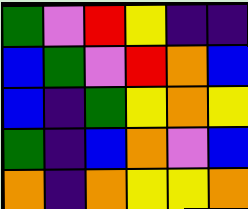[["green", "violet", "red", "yellow", "indigo", "indigo"], ["blue", "green", "violet", "red", "orange", "blue"], ["blue", "indigo", "green", "yellow", "orange", "yellow"], ["green", "indigo", "blue", "orange", "violet", "blue"], ["orange", "indigo", "orange", "yellow", "yellow", "orange"]]